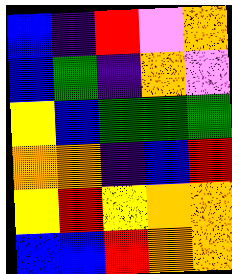[["blue", "indigo", "red", "violet", "orange"], ["blue", "green", "indigo", "orange", "violet"], ["yellow", "blue", "green", "green", "green"], ["orange", "orange", "indigo", "blue", "red"], ["yellow", "red", "yellow", "orange", "orange"], ["blue", "blue", "red", "orange", "orange"]]